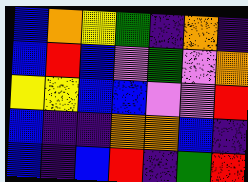[["blue", "orange", "yellow", "green", "indigo", "orange", "indigo"], ["blue", "red", "blue", "violet", "green", "violet", "orange"], ["yellow", "yellow", "blue", "blue", "violet", "violet", "red"], ["blue", "indigo", "indigo", "orange", "orange", "blue", "indigo"], ["blue", "indigo", "blue", "red", "indigo", "green", "red"]]